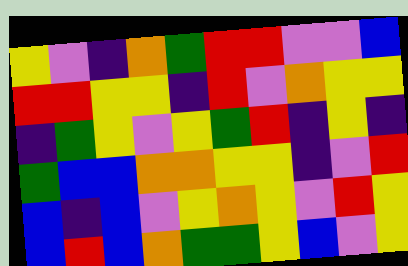[["yellow", "violet", "indigo", "orange", "green", "red", "red", "violet", "violet", "blue"], ["red", "red", "yellow", "yellow", "indigo", "red", "violet", "orange", "yellow", "yellow"], ["indigo", "green", "yellow", "violet", "yellow", "green", "red", "indigo", "yellow", "indigo"], ["green", "blue", "blue", "orange", "orange", "yellow", "yellow", "indigo", "violet", "red"], ["blue", "indigo", "blue", "violet", "yellow", "orange", "yellow", "violet", "red", "yellow"], ["blue", "red", "blue", "orange", "green", "green", "yellow", "blue", "violet", "yellow"]]